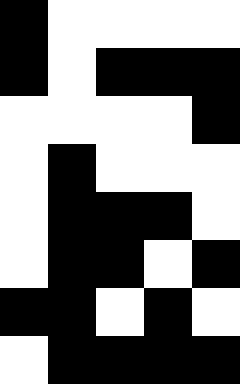[["black", "white", "white", "white", "white"], ["black", "white", "black", "black", "black"], ["white", "white", "white", "white", "black"], ["white", "black", "white", "white", "white"], ["white", "black", "black", "black", "white"], ["white", "black", "black", "white", "black"], ["black", "black", "white", "black", "white"], ["white", "black", "black", "black", "black"]]